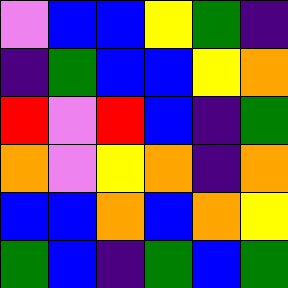[["violet", "blue", "blue", "yellow", "green", "indigo"], ["indigo", "green", "blue", "blue", "yellow", "orange"], ["red", "violet", "red", "blue", "indigo", "green"], ["orange", "violet", "yellow", "orange", "indigo", "orange"], ["blue", "blue", "orange", "blue", "orange", "yellow"], ["green", "blue", "indigo", "green", "blue", "green"]]